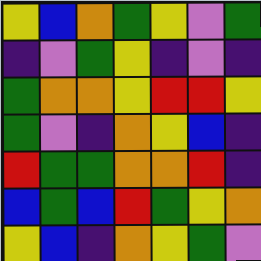[["yellow", "blue", "orange", "green", "yellow", "violet", "green"], ["indigo", "violet", "green", "yellow", "indigo", "violet", "indigo"], ["green", "orange", "orange", "yellow", "red", "red", "yellow"], ["green", "violet", "indigo", "orange", "yellow", "blue", "indigo"], ["red", "green", "green", "orange", "orange", "red", "indigo"], ["blue", "green", "blue", "red", "green", "yellow", "orange"], ["yellow", "blue", "indigo", "orange", "yellow", "green", "violet"]]